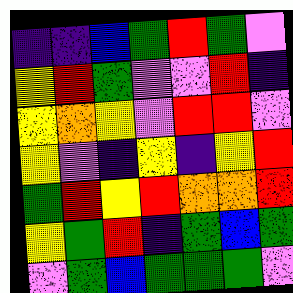[["indigo", "indigo", "blue", "green", "red", "green", "violet"], ["yellow", "red", "green", "violet", "violet", "red", "indigo"], ["yellow", "orange", "yellow", "violet", "red", "red", "violet"], ["yellow", "violet", "indigo", "yellow", "indigo", "yellow", "red"], ["green", "red", "yellow", "red", "orange", "orange", "red"], ["yellow", "green", "red", "indigo", "green", "blue", "green"], ["violet", "green", "blue", "green", "green", "green", "violet"]]